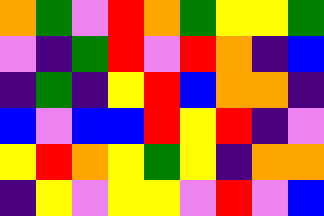[["orange", "green", "violet", "red", "orange", "green", "yellow", "yellow", "green"], ["violet", "indigo", "green", "red", "violet", "red", "orange", "indigo", "blue"], ["indigo", "green", "indigo", "yellow", "red", "blue", "orange", "orange", "indigo"], ["blue", "violet", "blue", "blue", "red", "yellow", "red", "indigo", "violet"], ["yellow", "red", "orange", "yellow", "green", "yellow", "indigo", "orange", "orange"], ["indigo", "yellow", "violet", "yellow", "yellow", "violet", "red", "violet", "blue"]]